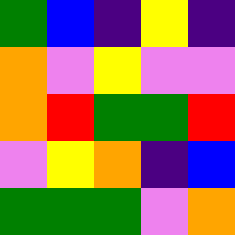[["green", "blue", "indigo", "yellow", "indigo"], ["orange", "violet", "yellow", "violet", "violet"], ["orange", "red", "green", "green", "red"], ["violet", "yellow", "orange", "indigo", "blue"], ["green", "green", "green", "violet", "orange"]]